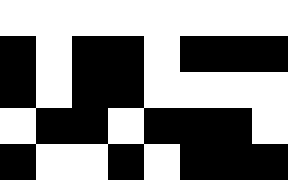[["white", "white", "white", "white", "white", "white", "white", "white"], ["black", "white", "black", "black", "white", "black", "black", "black"], ["black", "white", "black", "black", "white", "white", "white", "white"], ["white", "black", "black", "white", "black", "black", "black", "white"], ["black", "white", "white", "black", "white", "black", "black", "black"]]